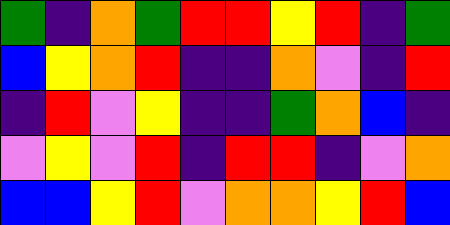[["green", "indigo", "orange", "green", "red", "red", "yellow", "red", "indigo", "green"], ["blue", "yellow", "orange", "red", "indigo", "indigo", "orange", "violet", "indigo", "red"], ["indigo", "red", "violet", "yellow", "indigo", "indigo", "green", "orange", "blue", "indigo"], ["violet", "yellow", "violet", "red", "indigo", "red", "red", "indigo", "violet", "orange"], ["blue", "blue", "yellow", "red", "violet", "orange", "orange", "yellow", "red", "blue"]]